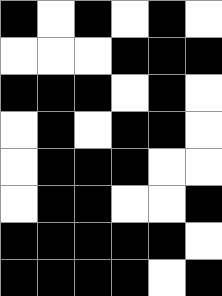[["black", "white", "black", "white", "black", "white"], ["white", "white", "white", "black", "black", "black"], ["black", "black", "black", "white", "black", "white"], ["white", "black", "white", "black", "black", "white"], ["white", "black", "black", "black", "white", "white"], ["white", "black", "black", "white", "white", "black"], ["black", "black", "black", "black", "black", "white"], ["black", "black", "black", "black", "white", "black"]]